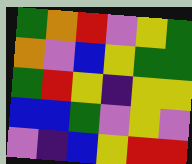[["green", "orange", "red", "violet", "yellow", "green"], ["orange", "violet", "blue", "yellow", "green", "green"], ["green", "red", "yellow", "indigo", "yellow", "yellow"], ["blue", "blue", "green", "violet", "yellow", "violet"], ["violet", "indigo", "blue", "yellow", "red", "red"]]